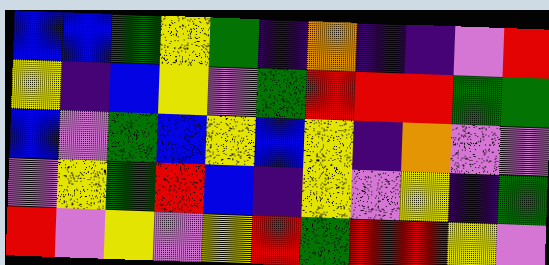[["blue", "blue", "green", "yellow", "green", "indigo", "orange", "indigo", "indigo", "violet", "red"], ["yellow", "indigo", "blue", "yellow", "violet", "green", "red", "red", "red", "green", "green"], ["blue", "violet", "green", "blue", "yellow", "blue", "yellow", "indigo", "orange", "violet", "violet"], ["violet", "yellow", "green", "red", "blue", "indigo", "yellow", "violet", "yellow", "indigo", "green"], ["red", "violet", "yellow", "violet", "yellow", "red", "green", "red", "red", "yellow", "violet"]]